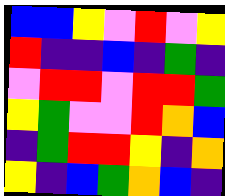[["blue", "blue", "yellow", "violet", "red", "violet", "yellow"], ["red", "indigo", "indigo", "blue", "indigo", "green", "indigo"], ["violet", "red", "red", "violet", "red", "red", "green"], ["yellow", "green", "violet", "violet", "red", "orange", "blue"], ["indigo", "green", "red", "red", "yellow", "indigo", "orange"], ["yellow", "indigo", "blue", "green", "orange", "blue", "indigo"]]